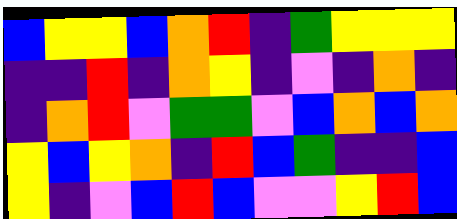[["blue", "yellow", "yellow", "blue", "orange", "red", "indigo", "green", "yellow", "yellow", "yellow"], ["indigo", "indigo", "red", "indigo", "orange", "yellow", "indigo", "violet", "indigo", "orange", "indigo"], ["indigo", "orange", "red", "violet", "green", "green", "violet", "blue", "orange", "blue", "orange"], ["yellow", "blue", "yellow", "orange", "indigo", "red", "blue", "green", "indigo", "indigo", "blue"], ["yellow", "indigo", "violet", "blue", "red", "blue", "violet", "violet", "yellow", "red", "blue"]]